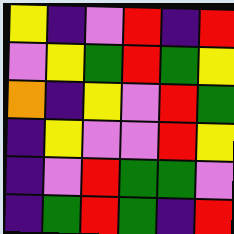[["yellow", "indigo", "violet", "red", "indigo", "red"], ["violet", "yellow", "green", "red", "green", "yellow"], ["orange", "indigo", "yellow", "violet", "red", "green"], ["indigo", "yellow", "violet", "violet", "red", "yellow"], ["indigo", "violet", "red", "green", "green", "violet"], ["indigo", "green", "red", "green", "indigo", "red"]]